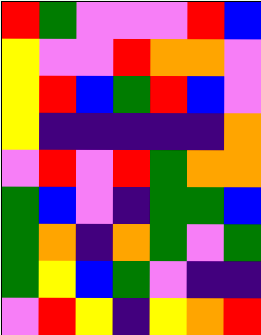[["red", "green", "violet", "violet", "violet", "red", "blue"], ["yellow", "violet", "violet", "red", "orange", "orange", "violet"], ["yellow", "red", "blue", "green", "red", "blue", "violet"], ["yellow", "indigo", "indigo", "indigo", "indigo", "indigo", "orange"], ["violet", "red", "violet", "red", "green", "orange", "orange"], ["green", "blue", "violet", "indigo", "green", "green", "blue"], ["green", "orange", "indigo", "orange", "green", "violet", "green"], ["green", "yellow", "blue", "green", "violet", "indigo", "indigo"], ["violet", "red", "yellow", "indigo", "yellow", "orange", "red"]]